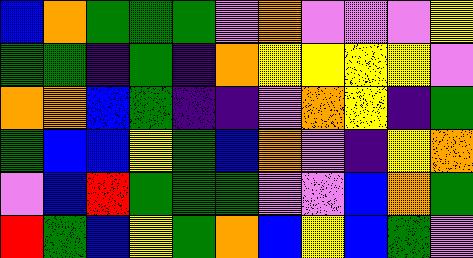[["blue", "orange", "green", "green", "green", "violet", "orange", "violet", "violet", "violet", "yellow"], ["green", "green", "indigo", "green", "indigo", "orange", "yellow", "yellow", "yellow", "yellow", "violet"], ["orange", "orange", "blue", "green", "indigo", "indigo", "violet", "orange", "yellow", "indigo", "green"], ["green", "blue", "blue", "yellow", "green", "blue", "orange", "violet", "indigo", "yellow", "orange"], ["violet", "blue", "red", "green", "green", "green", "violet", "violet", "blue", "orange", "green"], ["red", "green", "blue", "yellow", "green", "orange", "blue", "yellow", "blue", "green", "violet"]]